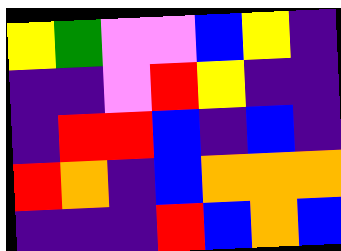[["yellow", "green", "violet", "violet", "blue", "yellow", "indigo"], ["indigo", "indigo", "violet", "red", "yellow", "indigo", "indigo"], ["indigo", "red", "red", "blue", "indigo", "blue", "indigo"], ["red", "orange", "indigo", "blue", "orange", "orange", "orange"], ["indigo", "indigo", "indigo", "red", "blue", "orange", "blue"]]